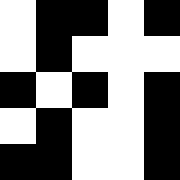[["white", "black", "black", "white", "black"], ["white", "black", "white", "white", "white"], ["black", "white", "black", "white", "black"], ["white", "black", "white", "white", "black"], ["black", "black", "white", "white", "black"]]